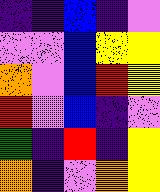[["indigo", "indigo", "blue", "indigo", "violet"], ["violet", "violet", "blue", "yellow", "yellow"], ["orange", "violet", "blue", "red", "yellow"], ["red", "violet", "blue", "indigo", "violet"], ["green", "indigo", "red", "indigo", "yellow"], ["orange", "indigo", "violet", "orange", "yellow"]]